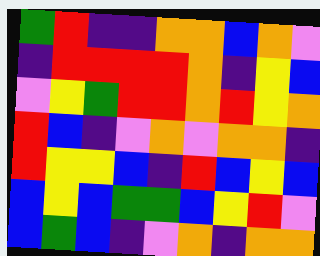[["green", "red", "indigo", "indigo", "orange", "orange", "blue", "orange", "violet"], ["indigo", "red", "red", "red", "red", "orange", "indigo", "yellow", "blue"], ["violet", "yellow", "green", "red", "red", "orange", "red", "yellow", "orange"], ["red", "blue", "indigo", "violet", "orange", "violet", "orange", "orange", "indigo"], ["red", "yellow", "yellow", "blue", "indigo", "red", "blue", "yellow", "blue"], ["blue", "yellow", "blue", "green", "green", "blue", "yellow", "red", "violet"], ["blue", "green", "blue", "indigo", "violet", "orange", "indigo", "orange", "orange"]]